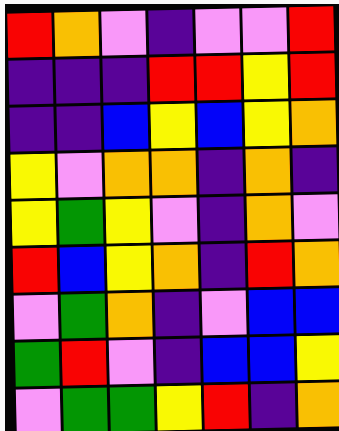[["red", "orange", "violet", "indigo", "violet", "violet", "red"], ["indigo", "indigo", "indigo", "red", "red", "yellow", "red"], ["indigo", "indigo", "blue", "yellow", "blue", "yellow", "orange"], ["yellow", "violet", "orange", "orange", "indigo", "orange", "indigo"], ["yellow", "green", "yellow", "violet", "indigo", "orange", "violet"], ["red", "blue", "yellow", "orange", "indigo", "red", "orange"], ["violet", "green", "orange", "indigo", "violet", "blue", "blue"], ["green", "red", "violet", "indigo", "blue", "blue", "yellow"], ["violet", "green", "green", "yellow", "red", "indigo", "orange"]]